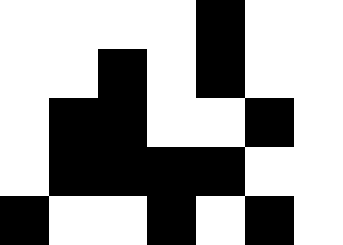[["white", "white", "white", "white", "black", "white", "white"], ["white", "white", "black", "white", "black", "white", "white"], ["white", "black", "black", "white", "white", "black", "white"], ["white", "black", "black", "black", "black", "white", "white"], ["black", "white", "white", "black", "white", "black", "white"]]